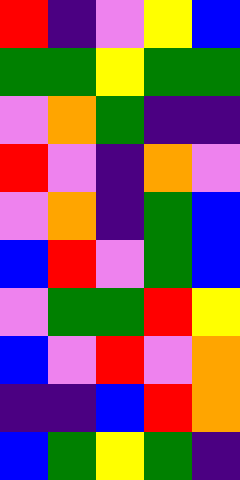[["red", "indigo", "violet", "yellow", "blue"], ["green", "green", "yellow", "green", "green"], ["violet", "orange", "green", "indigo", "indigo"], ["red", "violet", "indigo", "orange", "violet"], ["violet", "orange", "indigo", "green", "blue"], ["blue", "red", "violet", "green", "blue"], ["violet", "green", "green", "red", "yellow"], ["blue", "violet", "red", "violet", "orange"], ["indigo", "indigo", "blue", "red", "orange"], ["blue", "green", "yellow", "green", "indigo"]]